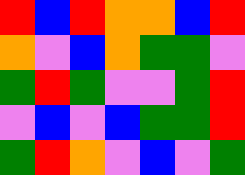[["red", "blue", "red", "orange", "orange", "blue", "red"], ["orange", "violet", "blue", "orange", "green", "green", "violet"], ["green", "red", "green", "violet", "violet", "green", "red"], ["violet", "blue", "violet", "blue", "green", "green", "red"], ["green", "red", "orange", "violet", "blue", "violet", "green"]]